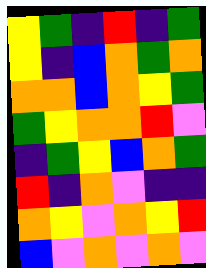[["yellow", "green", "indigo", "red", "indigo", "green"], ["yellow", "indigo", "blue", "orange", "green", "orange"], ["orange", "orange", "blue", "orange", "yellow", "green"], ["green", "yellow", "orange", "orange", "red", "violet"], ["indigo", "green", "yellow", "blue", "orange", "green"], ["red", "indigo", "orange", "violet", "indigo", "indigo"], ["orange", "yellow", "violet", "orange", "yellow", "red"], ["blue", "violet", "orange", "violet", "orange", "violet"]]